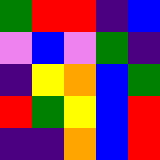[["green", "red", "red", "indigo", "blue"], ["violet", "blue", "violet", "green", "indigo"], ["indigo", "yellow", "orange", "blue", "green"], ["red", "green", "yellow", "blue", "red"], ["indigo", "indigo", "orange", "blue", "red"]]